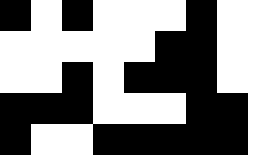[["black", "white", "black", "white", "white", "white", "black", "white", "white"], ["white", "white", "white", "white", "white", "black", "black", "white", "white"], ["white", "white", "black", "white", "black", "black", "black", "white", "white"], ["black", "black", "black", "white", "white", "white", "black", "black", "white"], ["black", "white", "white", "black", "black", "black", "black", "black", "white"]]